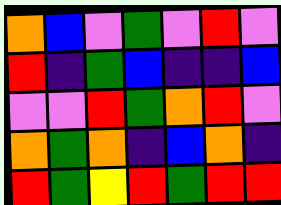[["orange", "blue", "violet", "green", "violet", "red", "violet"], ["red", "indigo", "green", "blue", "indigo", "indigo", "blue"], ["violet", "violet", "red", "green", "orange", "red", "violet"], ["orange", "green", "orange", "indigo", "blue", "orange", "indigo"], ["red", "green", "yellow", "red", "green", "red", "red"]]